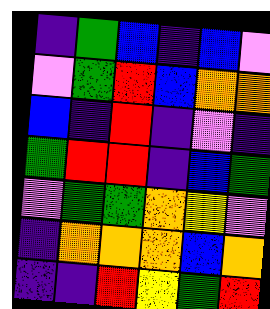[["indigo", "green", "blue", "indigo", "blue", "violet"], ["violet", "green", "red", "blue", "orange", "orange"], ["blue", "indigo", "red", "indigo", "violet", "indigo"], ["green", "red", "red", "indigo", "blue", "green"], ["violet", "green", "green", "orange", "yellow", "violet"], ["indigo", "orange", "orange", "orange", "blue", "orange"], ["indigo", "indigo", "red", "yellow", "green", "red"]]